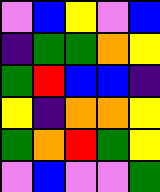[["violet", "blue", "yellow", "violet", "blue"], ["indigo", "green", "green", "orange", "yellow"], ["green", "red", "blue", "blue", "indigo"], ["yellow", "indigo", "orange", "orange", "yellow"], ["green", "orange", "red", "green", "yellow"], ["violet", "blue", "violet", "violet", "green"]]